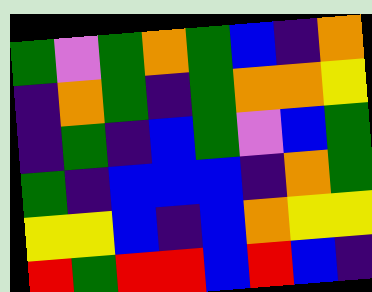[["green", "violet", "green", "orange", "green", "blue", "indigo", "orange"], ["indigo", "orange", "green", "indigo", "green", "orange", "orange", "yellow"], ["indigo", "green", "indigo", "blue", "green", "violet", "blue", "green"], ["green", "indigo", "blue", "blue", "blue", "indigo", "orange", "green"], ["yellow", "yellow", "blue", "indigo", "blue", "orange", "yellow", "yellow"], ["red", "green", "red", "red", "blue", "red", "blue", "indigo"]]